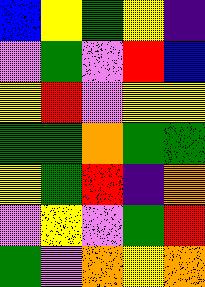[["blue", "yellow", "green", "yellow", "indigo"], ["violet", "green", "violet", "red", "blue"], ["yellow", "red", "violet", "yellow", "yellow"], ["green", "green", "orange", "green", "green"], ["yellow", "green", "red", "indigo", "orange"], ["violet", "yellow", "violet", "green", "red"], ["green", "violet", "orange", "yellow", "orange"]]